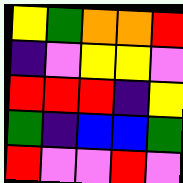[["yellow", "green", "orange", "orange", "red"], ["indigo", "violet", "yellow", "yellow", "violet"], ["red", "red", "red", "indigo", "yellow"], ["green", "indigo", "blue", "blue", "green"], ["red", "violet", "violet", "red", "violet"]]